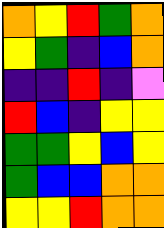[["orange", "yellow", "red", "green", "orange"], ["yellow", "green", "indigo", "blue", "orange"], ["indigo", "indigo", "red", "indigo", "violet"], ["red", "blue", "indigo", "yellow", "yellow"], ["green", "green", "yellow", "blue", "yellow"], ["green", "blue", "blue", "orange", "orange"], ["yellow", "yellow", "red", "orange", "orange"]]